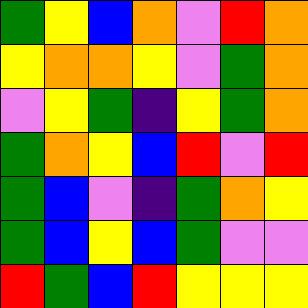[["green", "yellow", "blue", "orange", "violet", "red", "orange"], ["yellow", "orange", "orange", "yellow", "violet", "green", "orange"], ["violet", "yellow", "green", "indigo", "yellow", "green", "orange"], ["green", "orange", "yellow", "blue", "red", "violet", "red"], ["green", "blue", "violet", "indigo", "green", "orange", "yellow"], ["green", "blue", "yellow", "blue", "green", "violet", "violet"], ["red", "green", "blue", "red", "yellow", "yellow", "yellow"]]